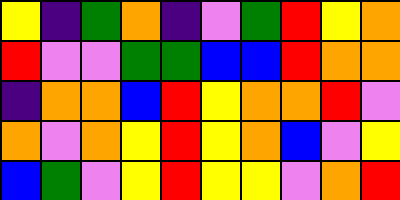[["yellow", "indigo", "green", "orange", "indigo", "violet", "green", "red", "yellow", "orange"], ["red", "violet", "violet", "green", "green", "blue", "blue", "red", "orange", "orange"], ["indigo", "orange", "orange", "blue", "red", "yellow", "orange", "orange", "red", "violet"], ["orange", "violet", "orange", "yellow", "red", "yellow", "orange", "blue", "violet", "yellow"], ["blue", "green", "violet", "yellow", "red", "yellow", "yellow", "violet", "orange", "red"]]